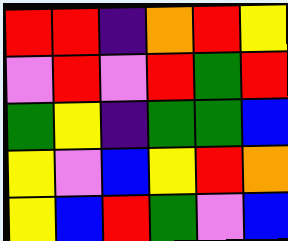[["red", "red", "indigo", "orange", "red", "yellow"], ["violet", "red", "violet", "red", "green", "red"], ["green", "yellow", "indigo", "green", "green", "blue"], ["yellow", "violet", "blue", "yellow", "red", "orange"], ["yellow", "blue", "red", "green", "violet", "blue"]]